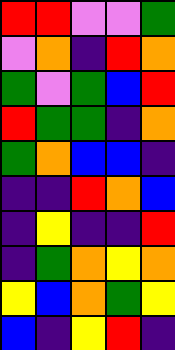[["red", "red", "violet", "violet", "green"], ["violet", "orange", "indigo", "red", "orange"], ["green", "violet", "green", "blue", "red"], ["red", "green", "green", "indigo", "orange"], ["green", "orange", "blue", "blue", "indigo"], ["indigo", "indigo", "red", "orange", "blue"], ["indigo", "yellow", "indigo", "indigo", "red"], ["indigo", "green", "orange", "yellow", "orange"], ["yellow", "blue", "orange", "green", "yellow"], ["blue", "indigo", "yellow", "red", "indigo"]]